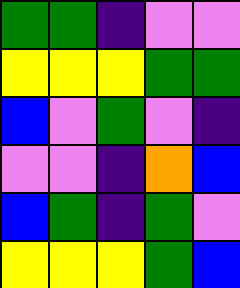[["green", "green", "indigo", "violet", "violet"], ["yellow", "yellow", "yellow", "green", "green"], ["blue", "violet", "green", "violet", "indigo"], ["violet", "violet", "indigo", "orange", "blue"], ["blue", "green", "indigo", "green", "violet"], ["yellow", "yellow", "yellow", "green", "blue"]]